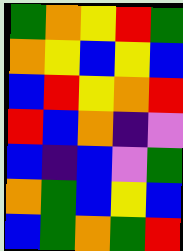[["green", "orange", "yellow", "red", "green"], ["orange", "yellow", "blue", "yellow", "blue"], ["blue", "red", "yellow", "orange", "red"], ["red", "blue", "orange", "indigo", "violet"], ["blue", "indigo", "blue", "violet", "green"], ["orange", "green", "blue", "yellow", "blue"], ["blue", "green", "orange", "green", "red"]]